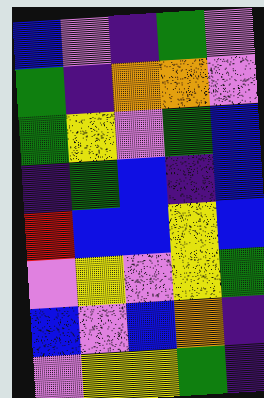[["blue", "violet", "indigo", "green", "violet"], ["green", "indigo", "orange", "orange", "violet"], ["green", "yellow", "violet", "green", "blue"], ["indigo", "green", "blue", "indigo", "blue"], ["red", "blue", "blue", "yellow", "blue"], ["violet", "yellow", "violet", "yellow", "green"], ["blue", "violet", "blue", "orange", "indigo"], ["violet", "yellow", "yellow", "green", "indigo"]]